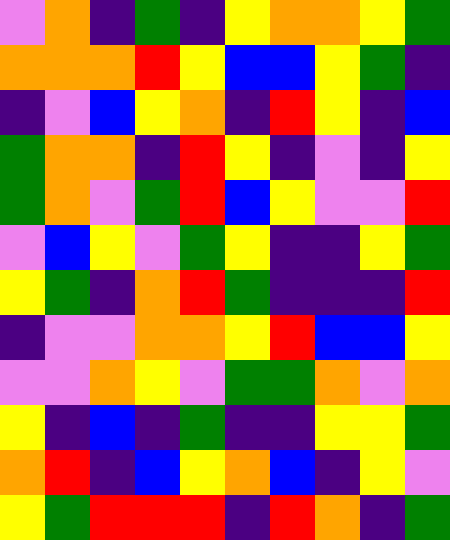[["violet", "orange", "indigo", "green", "indigo", "yellow", "orange", "orange", "yellow", "green"], ["orange", "orange", "orange", "red", "yellow", "blue", "blue", "yellow", "green", "indigo"], ["indigo", "violet", "blue", "yellow", "orange", "indigo", "red", "yellow", "indigo", "blue"], ["green", "orange", "orange", "indigo", "red", "yellow", "indigo", "violet", "indigo", "yellow"], ["green", "orange", "violet", "green", "red", "blue", "yellow", "violet", "violet", "red"], ["violet", "blue", "yellow", "violet", "green", "yellow", "indigo", "indigo", "yellow", "green"], ["yellow", "green", "indigo", "orange", "red", "green", "indigo", "indigo", "indigo", "red"], ["indigo", "violet", "violet", "orange", "orange", "yellow", "red", "blue", "blue", "yellow"], ["violet", "violet", "orange", "yellow", "violet", "green", "green", "orange", "violet", "orange"], ["yellow", "indigo", "blue", "indigo", "green", "indigo", "indigo", "yellow", "yellow", "green"], ["orange", "red", "indigo", "blue", "yellow", "orange", "blue", "indigo", "yellow", "violet"], ["yellow", "green", "red", "red", "red", "indigo", "red", "orange", "indigo", "green"]]